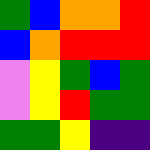[["green", "blue", "orange", "orange", "red"], ["blue", "orange", "red", "red", "red"], ["violet", "yellow", "green", "blue", "green"], ["violet", "yellow", "red", "green", "green"], ["green", "green", "yellow", "indigo", "indigo"]]